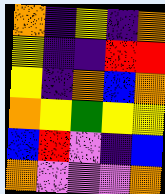[["orange", "indigo", "yellow", "indigo", "orange"], ["yellow", "indigo", "indigo", "red", "red"], ["yellow", "indigo", "orange", "blue", "orange"], ["orange", "yellow", "green", "yellow", "yellow"], ["blue", "red", "violet", "indigo", "blue"], ["orange", "violet", "violet", "violet", "orange"]]